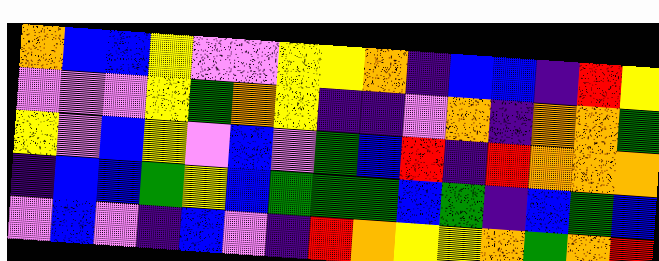[["orange", "blue", "blue", "yellow", "violet", "violet", "yellow", "yellow", "orange", "indigo", "blue", "blue", "indigo", "red", "yellow"], ["violet", "violet", "violet", "yellow", "green", "orange", "yellow", "indigo", "indigo", "violet", "orange", "indigo", "orange", "orange", "green"], ["yellow", "violet", "blue", "yellow", "violet", "blue", "violet", "green", "blue", "red", "indigo", "red", "orange", "orange", "orange"], ["indigo", "blue", "blue", "green", "yellow", "blue", "green", "green", "green", "blue", "green", "indigo", "blue", "green", "blue"], ["violet", "blue", "violet", "indigo", "blue", "violet", "indigo", "red", "orange", "yellow", "yellow", "orange", "green", "orange", "red"]]